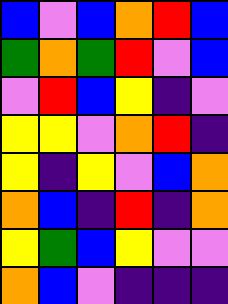[["blue", "violet", "blue", "orange", "red", "blue"], ["green", "orange", "green", "red", "violet", "blue"], ["violet", "red", "blue", "yellow", "indigo", "violet"], ["yellow", "yellow", "violet", "orange", "red", "indigo"], ["yellow", "indigo", "yellow", "violet", "blue", "orange"], ["orange", "blue", "indigo", "red", "indigo", "orange"], ["yellow", "green", "blue", "yellow", "violet", "violet"], ["orange", "blue", "violet", "indigo", "indigo", "indigo"]]